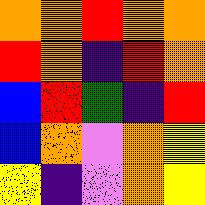[["orange", "orange", "red", "orange", "orange"], ["red", "orange", "indigo", "red", "orange"], ["blue", "red", "green", "indigo", "red"], ["blue", "orange", "violet", "orange", "yellow"], ["yellow", "indigo", "violet", "orange", "yellow"]]